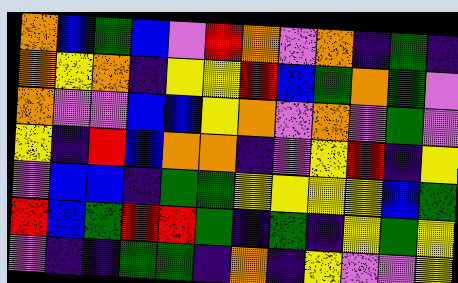[["orange", "blue", "green", "blue", "violet", "red", "orange", "violet", "orange", "indigo", "green", "indigo"], ["orange", "yellow", "orange", "indigo", "yellow", "yellow", "red", "blue", "green", "orange", "green", "violet"], ["orange", "violet", "violet", "blue", "blue", "yellow", "orange", "violet", "orange", "violet", "green", "violet"], ["yellow", "indigo", "red", "blue", "orange", "orange", "indigo", "violet", "yellow", "red", "indigo", "yellow"], ["violet", "blue", "blue", "indigo", "green", "green", "yellow", "yellow", "yellow", "yellow", "blue", "green"], ["red", "blue", "green", "red", "red", "green", "indigo", "green", "indigo", "yellow", "green", "yellow"], ["violet", "indigo", "indigo", "green", "green", "indigo", "orange", "indigo", "yellow", "violet", "violet", "yellow"]]